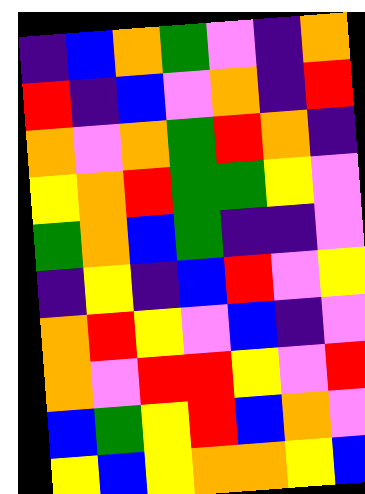[["indigo", "blue", "orange", "green", "violet", "indigo", "orange"], ["red", "indigo", "blue", "violet", "orange", "indigo", "red"], ["orange", "violet", "orange", "green", "red", "orange", "indigo"], ["yellow", "orange", "red", "green", "green", "yellow", "violet"], ["green", "orange", "blue", "green", "indigo", "indigo", "violet"], ["indigo", "yellow", "indigo", "blue", "red", "violet", "yellow"], ["orange", "red", "yellow", "violet", "blue", "indigo", "violet"], ["orange", "violet", "red", "red", "yellow", "violet", "red"], ["blue", "green", "yellow", "red", "blue", "orange", "violet"], ["yellow", "blue", "yellow", "orange", "orange", "yellow", "blue"]]